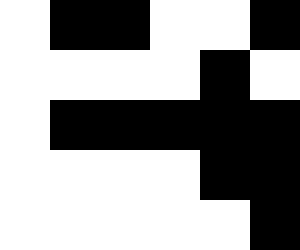[["white", "black", "black", "white", "white", "black"], ["white", "white", "white", "white", "black", "white"], ["white", "black", "black", "black", "black", "black"], ["white", "white", "white", "white", "black", "black"], ["white", "white", "white", "white", "white", "black"]]